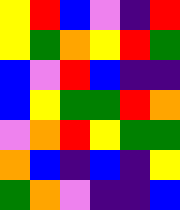[["yellow", "red", "blue", "violet", "indigo", "red"], ["yellow", "green", "orange", "yellow", "red", "green"], ["blue", "violet", "red", "blue", "indigo", "indigo"], ["blue", "yellow", "green", "green", "red", "orange"], ["violet", "orange", "red", "yellow", "green", "green"], ["orange", "blue", "indigo", "blue", "indigo", "yellow"], ["green", "orange", "violet", "indigo", "indigo", "blue"]]